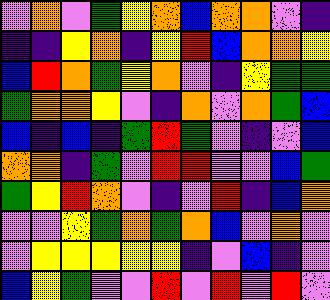[["violet", "orange", "violet", "green", "yellow", "orange", "blue", "orange", "orange", "violet", "indigo"], ["indigo", "indigo", "yellow", "orange", "indigo", "yellow", "red", "blue", "orange", "orange", "yellow"], ["blue", "red", "orange", "green", "yellow", "orange", "violet", "indigo", "yellow", "green", "green"], ["green", "orange", "orange", "yellow", "violet", "indigo", "orange", "violet", "orange", "green", "blue"], ["blue", "indigo", "blue", "indigo", "green", "red", "green", "violet", "indigo", "violet", "blue"], ["orange", "orange", "indigo", "green", "violet", "red", "red", "violet", "violet", "blue", "green"], ["green", "yellow", "red", "orange", "violet", "indigo", "violet", "red", "indigo", "blue", "orange"], ["violet", "violet", "yellow", "green", "orange", "green", "orange", "blue", "violet", "orange", "violet"], ["violet", "yellow", "yellow", "yellow", "yellow", "yellow", "indigo", "violet", "blue", "indigo", "violet"], ["blue", "yellow", "green", "violet", "violet", "red", "violet", "red", "violet", "red", "violet"]]